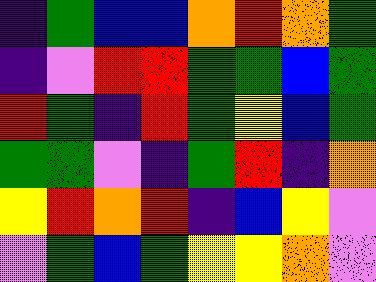[["indigo", "green", "blue", "blue", "orange", "red", "orange", "green"], ["indigo", "violet", "red", "red", "green", "green", "blue", "green"], ["red", "green", "indigo", "red", "green", "yellow", "blue", "green"], ["green", "green", "violet", "indigo", "green", "red", "indigo", "orange"], ["yellow", "red", "orange", "red", "indigo", "blue", "yellow", "violet"], ["violet", "green", "blue", "green", "yellow", "yellow", "orange", "violet"]]